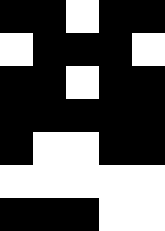[["black", "black", "white", "black", "black"], ["white", "black", "black", "black", "white"], ["black", "black", "white", "black", "black"], ["black", "black", "black", "black", "black"], ["black", "white", "white", "black", "black"], ["white", "white", "white", "white", "white"], ["black", "black", "black", "white", "white"]]